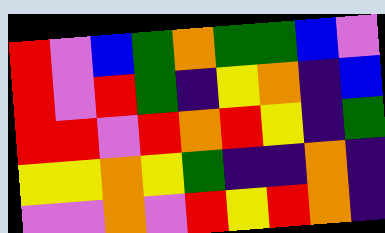[["red", "violet", "blue", "green", "orange", "green", "green", "blue", "violet"], ["red", "violet", "red", "green", "indigo", "yellow", "orange", "indigo", "blue"], ["red", "red", "violet", "red", "orange", "red", "yellow", "indigo", "green"], ["yellow", "yellow", "orange", "yellow", "green", "indigo", "indigo", "orange", "indigo"], ["violet", "violet", "orange", "violet", "red", "yellow", "red", "orange", "indigo"]]